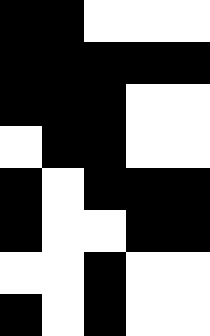[["black", "black", "white", "white", "white"], ["black", "black", "black", "black", "black"], ["black", "black", "black", "white", "white"], ["white", "black", "black", "white", "white"], ["black", "white", "black", "black", "black"], ["black", "white", "white", "black", "black"], ["white", "white", "black", "white", "white"], ["black", "white", "black", "white", "white"]]